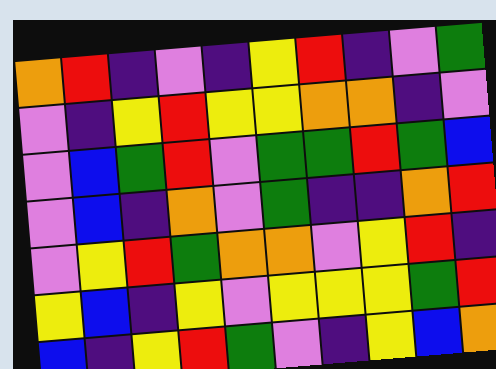[["orange", "red", "indigo", "violet", "indigo", "yellow", "red", "indigo", "violet", "green"], ["violet", "indigo", "yellow", "red", "yellow", "yellow", "orange", "orange", "indigo", "violet"], ["violet", "blue", "green", "red", "violet", "green", "green", "red", "green", "blue"], ["violet", "blue", "indigo", "orange", "violet", "green", "indigo", "indigo", "orange", "red"], ["violet", "yellow", "red", "green", "orange", "orange", "violet", "yellow", "red", "indigo"], ["yellow", "blue", "indigo", "yellow", "violet", "yellow", "yellow", "yellow", "green", "red"], ["blue", "indigo", "yellow", "red", "green", "violet", "indigo", "yellow", "blue", "orange"]]